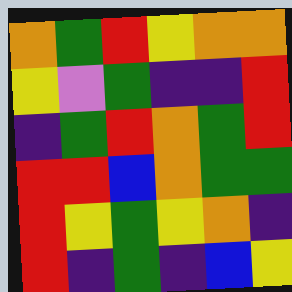[["orange", "green", "red", "yellow", "orange", "orange"], ["yellow", "violet", "green", "indigo", "indigo", "red"], ["indigo", "green", "red", "orange", "green", "red"], ["red", "red", "blue", "orange", "green", "green"], ["red", "yellow", "green", "yellow", "orange", "indigo"], ["red", "indigo", "green", "indigo", "blue", "yellow"]]